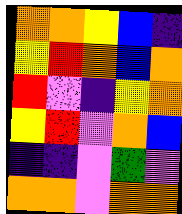[["orange", "orange", "yellow", "blue", "indigo"], ["yellow", "red", "orange", "blue", "orange"], ["red", "violet", "indigo", "yellow", "orange"], ["yellow", "red", "violet", "orange", "blue"], ["indigo", "indigo", "violet", "green", "violet"], ["orange", "orange", "violet", "orange", "orange"]]